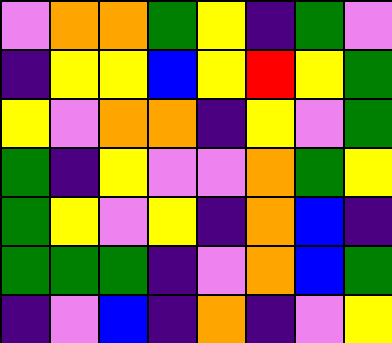[["violet", "orange", "orange", "green", "yellow", "indigo", "green", "violet"], ["indigo", "yellow", "yellow", "blue", "yellow", "red", "yellow", "green"], ["yellow", "violet", "orange", "orange", "indigo", "yellow", "violet", "green"], ["green", "indigo", "yellow", "violet", "violet", "orange", "green", "yellow"], ["green", "yellow", "violet", "yellow", "indigo", "orange", "blue", "indigo"], ["green", "green", "green", "indigo", "violet", "orange", "blue", "green"], ["indigo", "violet", "blue", "indigo", "orange", "indigo", "violet", "yellow"]]